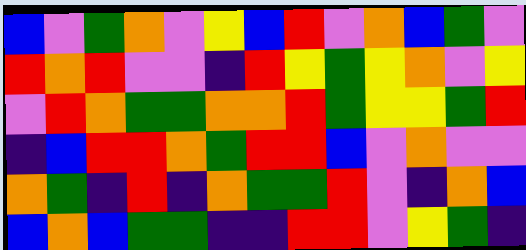[["blue", "violet", "green", "orange", "violet", "yellow", "blue", "red", "violet", "orange", "blue", "green", "violet"], ["red", "orange", "red", "violet", "violet", "indigo", "red", "yellow", "green", "yellow", "orange", "violet", "yellow"], ["violet", "red", "orange", "green", "green", "orange", "orange", "red", "green", "yellow", "yellow", "green", "red"], ["indigo", "blue", "red", "red", "orange", "green", "red", "red", "blue", "violet", "orange", "violet", "violet"], ["orange", "green", "indigo", "red", "indigo", "orange", "green", "green", "red", "violet", "indigo", "orange", "blue"], ["blue", "orange", "blue", "green", "green", "indigo", "indigo", "red", "red", "violet", "yellow", "green", "indigo"]]